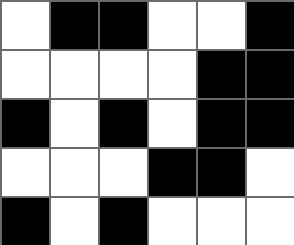[["white", "black", "black", "white", "white", "black"], ["white", "white", "white", "white", "black", "black"], ["black", "white", "black", "white", "black", "black"], ["white", "white", "white", "black", "black", "white"], ["black", "white", "black", "white", "white", "white"]]